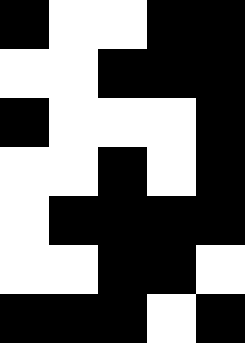[["black", "white", "white", "black", "black"], ["white", "white", "black", "black", "black"], ["black", "white", "white", "white", "black"], ["white", "white", "black", "white", "black"], ["white", "black", "black", "black", "black"], ["white", "white", "black", "black", "white"], ["black", "black", "black", "white", "black"]]